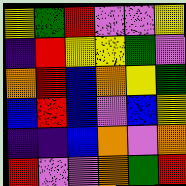[["yellow", "green", "red", "violet", "violet", "yellow"], ["indigo", "red", "yellow", "yellow", "green", "violet"], ["orange", "red", "blue", "orange", "yellow", "green"], ["blue", "red", "blue", "violet", "blue", "yellow"], ["indigo", "indigo", "blue", "orange", "violet", "orange"], ["red", "violet", "violet", "orange", "green", "red"]]